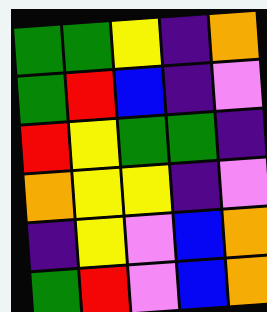[["green", "green", "yellow", "indigo", "orange"], ["green", "red", "blue", "indigo", "violet"], ["red", "yellow", "green", "green", "indigo"], ["orange", "yellow", "yellow", "indigo", "violet"], ["indigo", "yellow", "violet", "blue", "orange"], ["green", "red", "violet", "blue", "orange"]]